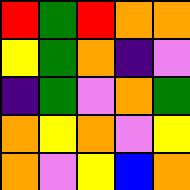[["red", "green", "red", "orange", "orange"], ["yellow", "green", "orange", "indigo", "violet"], ["indigo", "green", "violet", "orange", "green"], ["orange", "yellow", "orange", "violet", "yellow"], ["orange", "violet", "yellow", "blue", "orange"]]